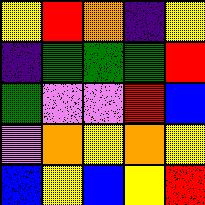[["yellow", "red", "orange", "indigo", "yellow"], ["indigo", "green", "green", "green", "red"], ["green", "violet", "violet", "red", "blue"], ["violet", "orange", "yellow", "orange", "yellow"], ["blue", "yellow", "blue", "yellow", "red"]]